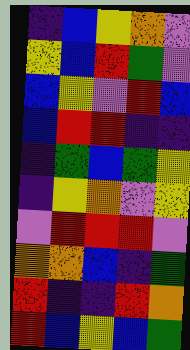[["indigo", "blue", "yellow", "orange", "violet"], ["yellow", "blue", "red", "green", "violet"], ["blue", "yellow", "violet", "red", "blue"], ["blue", "red", "red", "indigo", "indigo"], ["indigo", "green", "blue", "green", "yellow"], ["indigo", "yellow", "orange", "violet", "yellow"], ["violet", "red", "red", "red", "violet"], ["orange", "orange", "blue", "indigo", "green"], ["red", "indigo", "indigo", "red", "orange"], ["red", "blue", "yellow", "blue", "green"]]